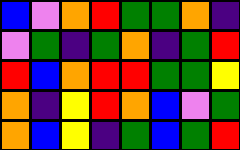[["blue", "violet", "orange", "red", "green", "green", "orange", "indigo"], ["violet", "green", "indigo", "green", "orange", "indigo", "green", "red"], ["red", "blue", "orange", "red", "red", "green", "green", "yellow"], ["orange", "indigo", "yellow", "red", "orange", "blue", "violet", "green"], ["orange", "blue", "yellow", "indigo", "green", "blue", "green", "red"]]